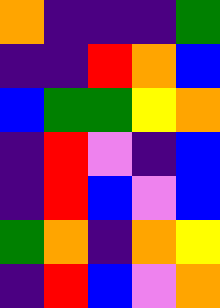[["orange", "indigo", "indigo", "indigo", "green"], ["indigo", "indigo", "red", "orange", "blue"], ["blue", "green", "green", "yellow", "orange"], ["indigo", "red", "violet", "indigo", "blue"], ["indigo", "red", "blue", "violet", "blue"], ["green", "orange", "indigo", "orange", "yellow"], ["indigo", "red", "blue", "violet", "orange"]]